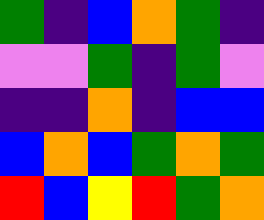[["green", "indigo", "blue", "orange", "green", "indigo"], ["violet", "violet", "green", "indigo", "green", "violet"], ["indigo", "indigo", "orange", "indigo", "blue", "blue"], ["blue", "orange", "blue", "green", "orange", "green"], ["red", "blue", "yellow", "red", "green", "orange"]]